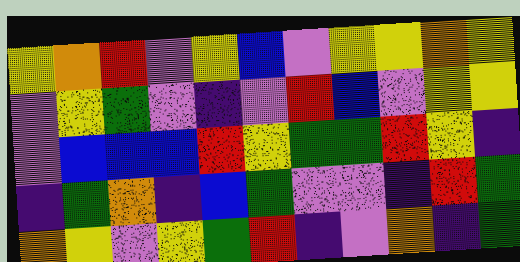[["yellow", "orange", "red", "violet", "yellow", "blue", "violet", "yellow", "yellow", "orange", "yellow"], ["violet", "yellow", "green", "violet", "indigo", "violet", "red", "blue", "violet", "yellow", "yellow"], ["violet", "blue", "blue", "blue", "red", "yellow", "green", "green", "red", "yellow", "indigo"], ["indigo", "green", "orange", "indigo", "blue", "green", "violet", "violet", "indigo", "red", "green"], ["orange", "yellow", "violet", "yellow", "green", "red", "indigo", "violet", "orange", "indigo", "green"]]